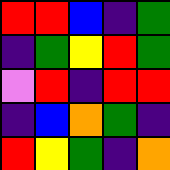[["red", "red", "blue", "indigo", "green"], ["indigo", "green", "yellow", "red", "green"], ["violet", "red", "indigo", "red", "red"], ["indigo", "blue", "orange", "green", "indigo"], ["red", "yellow", "green", "indigo", "orange"]]